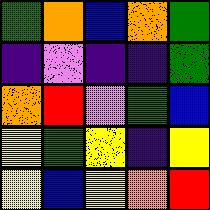[["green", "orange", "blue", "orange", "green"], ["indigo", "violet", "indigo", "indigo", "green"], ["orange", "red", "violet", "green", "blue"], ["yellow", "green", "yellow", "indigo", "yellow"], ["yellow", "blue", "yellow", "orange", "red"]]